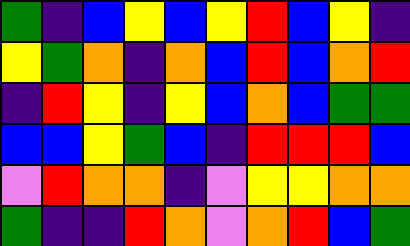[["green", "indigo", "blue", "yellow", "blue", "yellow", "red", "blue", "yellow", "indigo"], ["yellow", "green", "orange", "indigo", "orange", "blue", "red", "blue", "orange", "red"], ["indigo", "red", "yellow", "indigo", "yellow", "blue", "orange", "blue", "green", "green"], ["blue", "blue", "yellow", "green", "blue", "indigo", "red", "red", "red", "blue"], ["violet", "red", "orange", "orange", "indigo", "violet", "yellow", "yellow", "orange", "orange"], ["green", "indigo", "indigo", "red", "orange", "violet", "orange", "red", "blue", "green"]]